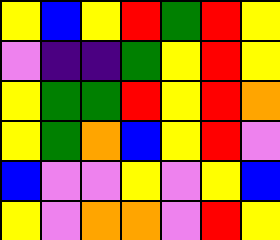[["yellow", "blue", "yellow", "red", "green", "red", "yellow"], ["violet", "indigo", "indigo", "green", "yellow", "red", "yellow"], ["yellow", "green", "green", "red", "yellow", "red", "orange"], ["yellow", "green", "orange", "blue", "yellow", "red", "violet"], ["blue", "violet", "violet", "yellow", "violet", "yellow", "blue"], ["yellow", "violet", "orange", "orange", "violet", "red", "yellow"]]